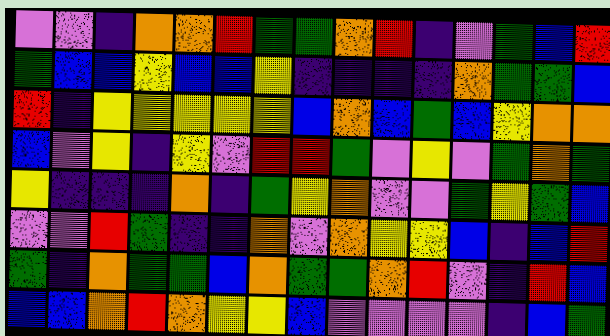[["violet", "violet", "indigo", "orange", "orange", "red", "green", "green", "orange", "red", "indigo", "violet", "green", "blue", "red"], ["green", "blue", "blue", "yellow", "blue", "blue", "yellow", "indigo", "indigo", "indigo", "indigo", "orange", "green", "green", "blue"], ["red", "indigo", "yellow", "yellow", "yellow", "yellow", "yellow", "blue", "orange", "blue", "green", "blue", "yellow", "orange", "orange"], ["blue", "violet", "yellow", "indigo", "yellow", "violet", "red", "red", "green", "violet", "yellow", "violet", "green", "orange", "green"], ["yellow", "indigo", "indigo", "indigo", "orange", "indigo", "green", "yellow", "orange", "violet", "violet", "green", "yellow", "green", "blue"], ["violet", "violet", "red", "green", "indigo", "indigo", "orange", "violet", "orange", "yellow", "yellow", "blue", "indigo", "blue", "red"], ["green", "indigo", "orange", "green", "green", "blue", "orange", "green", "green", "orange", "red", "violet", "indigo", "red", "blue"], ["blue", "blue", "orange", "red", "orange", "yellow", "yellow", "blue", "violet", "violet", "violet", "violet", "indigo", "blue", "green"]]